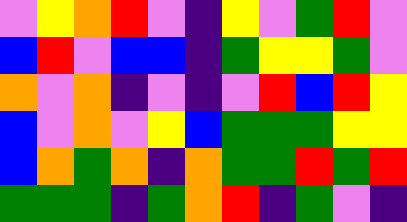[["violet", "yellow", "orange", "red", "violet", "indigo", "yellow", "violet", "green", "red", "violet"], ["blue", "red", "violet", "blue", "blue", "indigo", "green", "yellow", "yellow", "green", "violet"], ["orange", "violet", "orange", "indigo", "violet", "indigo", "violet", "red", "blue", "red", "yellow"], ["blue", "violet", "orange", "violet", "yellow", "blue", "green", "green", "green", "yellow", "yellow"], ["blue", "orange", "green", "orange", "indigo", "orange", "green", "green", "red", "green", "red"], ["green", "green", "green", "indigo", "green", "orange", "red", "indigo", "green", "violet", "indigo"]]